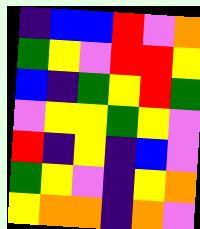[["indigo", "blue", "blue", "red", "violet", "orange"], ["green", "yellow", "violet", "red", "red", "yellow"], ["blue", "indigo", "green", "yellow", "red", "green"], ["violet", "yellow", "yellow", "green", "yellow", "violet"], ["red", "indigo", "yellow", "indigo", "blue", "violet"], ["green", "yellow", "violet", "indigo", "yellow", "orange"], ["yellow", "orange", "orange", "indigo", "orange", "violet"]]